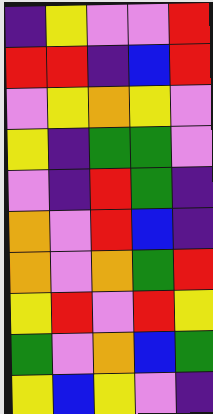[["indigo", "yellow", "violet", "violet", "red"], ["red", "red", "indigo", "blue", "red"], ["violet", "yellow", "orange", "yellow", "violet"], ["yellow", "indigo", "green", "green", "violet"], ["violet", "indigo", "red", "green", "indigo"], ["orange", "violet", "red", "blue", "indigo"], ["orange", "violet", "orange", "green", "red"], ["yellow", "red", "violet", "red", "yellow"], ["green", "violet", "orange", "blue", "green"], ["yellow", "blue", "yellow", "violet", "indigo"]]